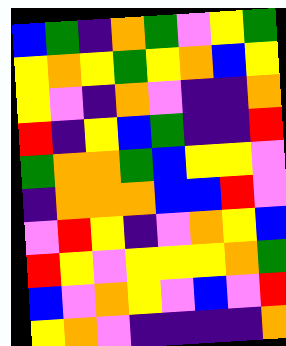[["blue", "green", "indigo", "orange", "green", "violet", "yellow", "green"], ["yellow", "orange", "yellow", "green", "yellow", "orange", "blue", "yellow"], ["yellow", "violet", "indigo", "orange", "violet", "indigo", "indigo", "orange"], ["red", "indigo", "yellow", "blue", "green", "indigo", "indigo", "red"], ["green", "orange", "orange", "green", "blue", "yellow", "yellow", "violet"], ["indigo", "orange", "orange", "orange", "blue", "blue", "red", "violet"], ["violet", "red", "yellow", "indigo", "violet", "orange", "yellow", "blue"], ["red", "yellow", "violet", "yellow", "yellow", "yellow", "orange", "green"], ["blue", "violet", "orange", "yellow", "violet", "blue", "violet", "red"], ["yellow", "orange", "violet", "indigo", "indigo", "indigo", "indigo", "orange"]]